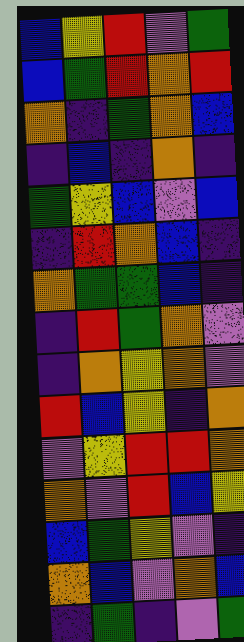[["blue", "yellow", "red", "violet", "green"], ["blue", "green", "red", "orange", "red"], ["orange", "indigo", "green", "orange", "blue"], ["indigo", "blue", "indigo", "orange", "indigo"], ["green", "yellow", "blue", "violet", "blue"], ["indigo", "red", "orange", "blue", "indigo"], ["orange", "green", "green", "blue", "indigo"], ["indigo", "red", "green", "orange", "violet"], ["indigo", "orange", "yellow", "orange", "violet"], ["red", "blue", "yellow", "indigo", "orange"], ["violet", "yellow", "red", "red", "orange"], ["orange", "violet", "red", "blue", "yellow"], ["blue", "green", "yellow", "violet", "indigo"], ["orange", "blue", "violet", "orange", "blue"], ["indigo", "green", "indigo", "violet", "green"]]